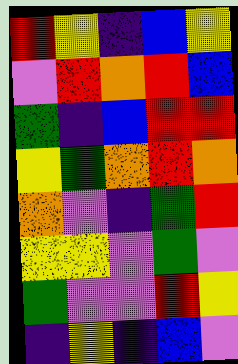[["red", "yellow", "indigo", "blue", "yellow"], ["violet", "red", "orange", "red", "blue"], ["green", "indigo", "blue", "red", "red"], ["yellow", "green", "orange", "red", "orange"], ["orange", "violet", "indigo", "green", "red"], ["yellow", "yellow", "violet", "green", "violet"], ["green", "violet", "violet", "red", "yellow"], ["indigo", "yellow", "indigo", "blue", "violet"]]